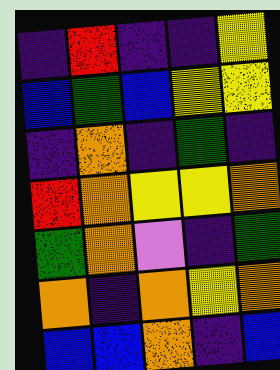[["indigo", "red", "indigo", "indigo", "yellow"], ["blue", "green", "blue", "yellow", "yellow"], ["indigo", "orange", "indigo", "green", "indigo"], ["red", "orange", "yellow", "yellow", "orange"], ["green", "orange", "violet", "indigo", "green"], ["orange", "indigo", "orange", "yellow", "orange"], ["blue", "blue", "orange", "indigo", "blue"]]